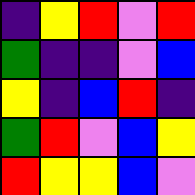[["indigo", "yellow", "red", "violet", "red"], ["green", "indigo", "indigo", "violet", "blue"], ["yellow", "indigo", "blue", "red", "indigo"], ["green", "red", "violet", "blue", "yellow"], ["red", "yellow", "yellow", "blue", "violet"]]